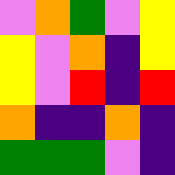[["violet", "orange", "green", "violet", "yellow"], ["yellow", "violet", "orange", "indigo", "yellow"], ["yellow", "violet", "red", "indigo", "red"], ["orange", "indigo", "indigo", "orange", "indigo"], ["green", "green", "green", "violet", "indigo"]]